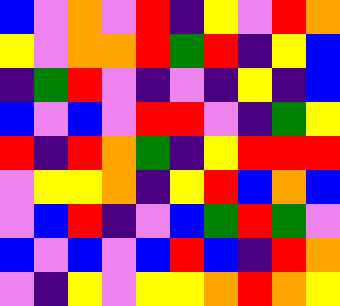[["blue", "violet", "orange", "violet", "red", "indigo", "yellow", "violet", "red", "orange"], ["yellow", "violet", "orange", "orange", "red", "green", "red", "indigo", "yellow", "blue"], ["indigo", "green", "red", "violet", "indigo", "violet", "indigo", "yellow", "indigo", "blue"], ["blue", "violet", "blue", "violet", "red", "red", "violet", "indigo", "green", "yellow"], ["red", "indigo", "red", "orange", "green", "indigo", "yellow", "red", "red", "red"], ["violet", "yellow", "yellow", "orange", "indigo", "yellow", "red", "blue", "orange", "blue"], ["violet", "blue", "red", "indigo", "violet", "blue", "green", "red", "green", "violet"], ["blue", "violet", "blue", "violet", "blue", "red", "blue", "indigo", "red", "orange"], ["violet", "indigo", "yellow", "violet", "yellow", "yellow", "orange", "red", "orange", "yellow"]]